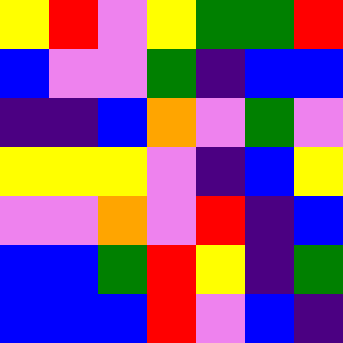[["yellow", "red", "violet", "yellow", "green", "green", "red"], ["blue", "violet", "violet", "green", "indigo", "blue", "blue"], ["indigo", "indigo", "blue", "orange", "violet", "green", "violet"], ["yellow", "yellow", "yellow", "violet", "indigo", "blue", "yellow"], ["violet", "violet", "orange", "violet", "red", "indigo", "blue"], ["blue", "blue", "green", "red", "yellow", "indigo", "green"], ["blue", "blue", "blue", "red", "violet", "blue", "indigo"]]